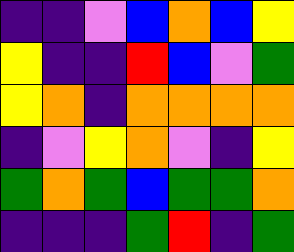[["indigo", "indigo", "violet", "blue", "orange", "blue", "yellow"], ["yellow", "indigo", "indigo", "red", "blue", "violet", "green"], ["yellow", "orange", "indigo", "orange", "orange", "orange", "orange"], ["indigo", "violet", "yellow", "orange", "violet", "indigo", "yellow"], ["green", "orange", "green", "blue", "green", "green", "orange"], ["indigo", "indigo", "indigo", "green", "red", "indigo", "green"]]